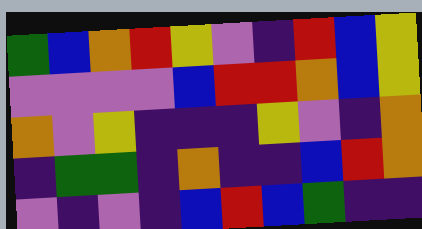[["green", "blue", "orange", "red", "yellow", "violet", "indigo", "red", "blue", "yellow"], ["violet", "violet", "violet", "violet", "blue", "red", "red", "orange", "blue", "yellow"], ["orange", "violet", "yellow", "indigo", "indigo", "indigo", "yellow", "violet", "indigo", "orange"], ["indigo", "green", "green", "indigo", "orange", "indigo", "indigo", "blue", "red", "orange"], ["violet", "indigo", "violet", "indigo", "blue", "red", "blue", "green", "indigo", "indigo"]]